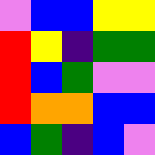[["violet", "blue", "blue", "yellow", "yellow"], ["red", "yellow", "indigo", "green", "green"], ["red", "blue", "green", "violet", "violet"], ["red", "orange", "orange", "blue", "blue"], ["blue", "green", "indigo", "blue", "violet"]]